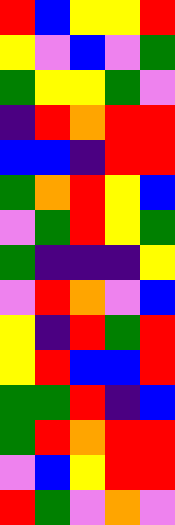[["red", "blue", "yellow", "yellow", "red"], ["yellow", "violet", "blue", "violet", "green"], ["green", "yellow", "yellow", "green", "violet"], ["indigo", "red", "orange", "red", "red"], ["blue", "blue", "indigo", "red", "red"], ["green", "orange", "red", "yellow", "blue"], ["violet", "green", "red", "yellow", "green"], ["green", "indigo", "indigo", "indigo", "yellow"], ["violet", "red", "orange", "violet", "blue"], ["yellow", "indigo", "red", "green", "red"], ["yellow", "red", "blue", "blue", "red"], ["green", "green", "red", "indigo", "blue"], ["green", "red", "orange", "red", "red"], ["violet", "blue", "yellow", "red", "red"], ["red", "green", "violet", "orange", "violet"]]